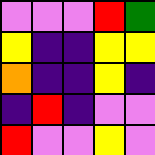[["violet", "violet", "violet", "red", "green"], ["yellow", "indigo", "indigo", "yellow", "yellow"], ["orange", "indigo", "indigo", "yellow", "indigo"], ["indigo", "red", "indigo", "violet", "violet"], ["red", "violet", "violet", "yellow", "violet"]]